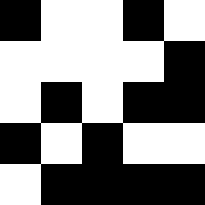[["black", "white", "white", "black", "white"], ["white", "white", "white", "white", "black"], ["white", "black", "white", "black", "black"], ["black", "white", "black", "white", "white"], ["white", "black", "black", "black", "black"]]